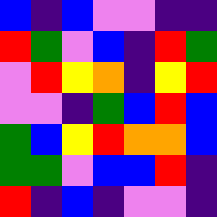[["blue", "indigo", "blue", "violet", "violet", "indigo", "indigo"], ["red", "green", "violet", "blue", "indigo", "red", "green"], ["violet", "red", "yellow", "orange", "indigo", "yellow", "red"], ["violet", "violet", "indigo", "green", "blue", "red", "blue"], ["green", "blue", "yellow", "red", "orange", "orange", "blue"], ["green", "green", "violet", "blue", "blue", "red", "indigo"], ["red", "indigo", "blue", "indigo", "violet", "violet", "indigo"]]